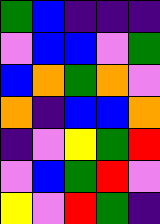[["green", "blue", "indigo", "indigo", "indigo"], ["violet", "blue", "blue", "violet", "green"], ["blue", "orange", "green", "orange", "violet"], ["orange", "indigo", "blue", "blue", "orange"], ["indigo", "violet", "yellow", "green", "red"], ["violet", "blue", "green", "red", "violet"], ["yellow", "violet", "red", "green", "indigo"]]